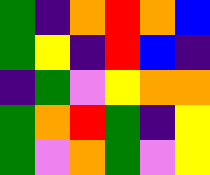[["green", "indigo", "orange", "red", "orange", "blue"], ["green", "yellow", "indigo", "red", "blue", "indigo"], ["indigo", "green", "violet", "yellow", "orange", "orange"], ["green", "orange", "red", "green", "indigo", "yellow"], ["green", "violet", "orange", "green", "violet", "yellow"]]